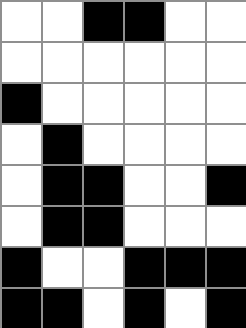[["white", "white", "black", "black", "white", "white"], ["white", "white", "white", "white", "white", "white"], ["black", "white", "white", "white", "white", "white"], ["white", "black", "white", "white", "white", "white"], ["white", "black", "black", "white", "white", "black"], ["white", "black", "black", "white", "white", "white"], ["black", "white", "white", "black", "black", "black"], ["black", "black", "white", "black", "white", "black"]]